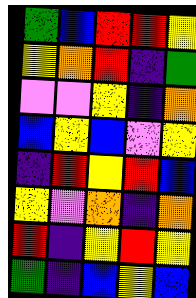[["green", "blue", "red", "red", "yellow"], ["yellow", "orange", "red", "indigo", "green"], ["violet", "violet", "yellow", "indigo", "orange"], ["blue", "yellow", "blue", "violet", "yellow"], ["indigo", "red", "yellow", "red", "blue"], ["yellow", "violet", "orange", "indigo", "orange"], ["red", "indigo", "yellow", "red", "yellow"], ["green", "indigo", "blue", "yellow", "blue"]]